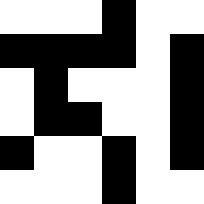[["white", "white", "white", "black", "white", "white"], ["black", "black", "black", "black", "white", "black"], ["white", "black", "white", "white", "white", "black"], ["white", "black", "black", "white", "white", "black"], ["black", "white", "white", "black", "white", "black"], ["white", "white", "white", "black", "white", "white"]]